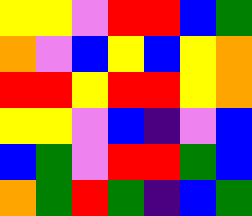[["yellow", "yellow", "violet", "red", "red", "blue", "green"], ["orange", "violet", "blue", "yellow", "blue", "yellow", "orange"], ["red", "red", "yellow", "red", "red", "yellow", "orange"], ["yellow", "yellow", "violet", "blue", "indigo", "violet", "blue"], ["blue", "green", "violet", "red", "red", "green", "blue"], ["orange", "green", "red", "green", "indigo", "blue", "green"]]